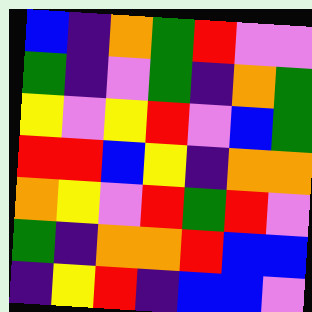[["blue", "indigo", "orange", "green", "red", "violet", "violet"], ["green", "indigo", "violet", "green", "indigo", "orange", "green"], ["yellow", "violet", "yellow", "red", "violet", "blue", "green"], ["red", "red", "blue", "yellow", "indigo", "orange", "orange"], ["orange", "yellow", "violet", "red", "green", "red", "violet"], ["green", "indigo", "orange", "orange", "red", "blue", "blue"], ["indigo", "yellow", "red", "indigo", "blue", "blue", "violet"]]